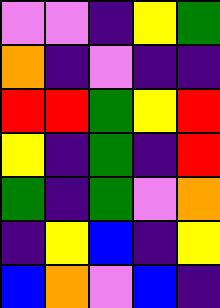[["violet", "violet", "indigo", "yellow", "green"], ["orange", "indigo", "violet", "indigo", "indigo"], ["red", "red", "green", "yellow", "red"], ["yellow", "indigo", "green", "indigo", "red"], ["green", "indigo", "green", "violet", "orange"], ["indigo", "yellow", "blue", "indigo", "yellow"], ["blue", "orange", "violet", "blue", "indigo"]]